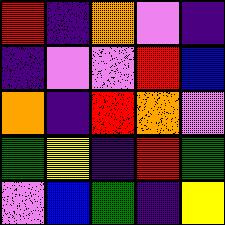[["red", "indigo", "orange", "violet", "indigo"], ["indigo", "violet", "violet", "red", "blue"], ["orange", "indigo", "red", "orange", "violet"], ["green", "yellow", "indigo", "red", "green"], ["violet", "blue", "green", "indigo", "yellow"]]